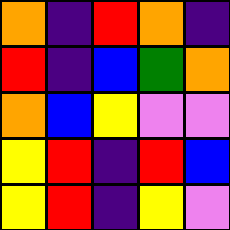[["orange", "indigo", "red", "orange", "indigo"], ["red", "indigo", "blue", "green", "orange"], ["orange", "blue", "yellow", "violet", "violet"], ["yellow", "red", "indigo", "red", "blue"], ["yellow", "red", "indigo", "yellow", "violet"]]